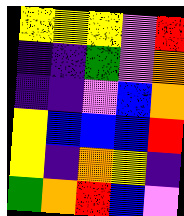[["yellow", "yellow", "yellow", "violet", "red"], ["indigo", "indigo", "green", "violet", "orange"], ["indigo", "indigo", "violet", "blue", "orange"], ["yellow", "blue", "blue", "blue", "red"], ["yellow", "indigo", "orange", "yellow", "indigo"], ["green", "orange", "red", "blue", "violet"]]